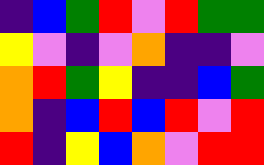[["indigo", "blue", "green", "red", "violet", "red", "green", "green"], ["yellow", "violet", "indigo", "violet", "orange", "indigo", "indigo", "violet"], ["orange", "red", "green", "yellow", "indigo", "indigo", "blue", "green"], ["orange", "indigo", "blue", "red", "blue", "red", "violet", "red"], ["red", "indigo", "yellow", "blue", "orange", "violet", "red", "red"]]